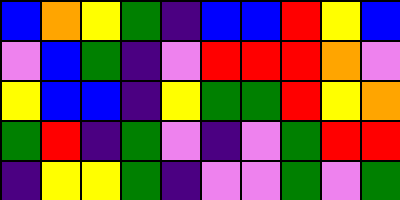[["blue", "orange", "yellow", "green", "indigo", "blue", "blue", "red", "yellow", "blue"], ["violet", "blue", "green", "indigo", "violet", "red", "red", "red", "orange", "violet"], ["yellow", "blue", "blue", "indigo", "yellow", "green", "green", "red", "yellow", "orange"], ["green", "red", "indigo", "green", "violet", "indigo", "violet", "green", "red", "red"], ["indigo", "yellow", "yellow", "green", "indigo", "violet", "violet", "green", "violet", "green"]]